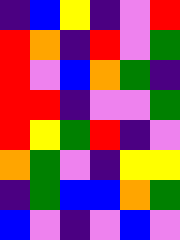[["indigo", "blue", "yellow", "indigo", "violet", "red"], ["red", "orange", "indigo", "red", "violet", "green"], ["red", "violet", "blue", "orange", "green", "indigo"], ["red", "red", "indigo", "violet", "violet", "green"], ["red", "yellow", "green", "red", "indigo", "violet"], ["orange", "green", "violet", "indigo", "yellow", "yellow"], ["indigo", "green", "blue", "blue", "orange", "green"], ["blue", "violet", "indigo", "violet", "blue", "violet"]]